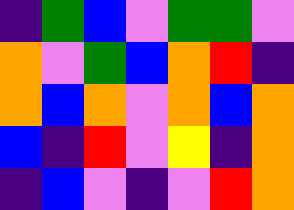[["indigo", "green", "blue", "violet", "green", "green", "violet"], ["orange", "violet", "green", "blue", "orange", "red", "indigo"], ["orange", "blue", "orange", "violet", "orange", "blue", "orange"], ["blue", "indigo", "red", "violet", "yellow", "indigo", "orange"], ["indigo", "blue", "violet", "indigo", "violet", "red", "orange"]]